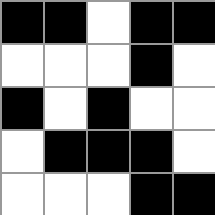[["black", "black", "white", "black", "black"], ["white", "white", "white", "black", "white"], ["black", "white", "black", "white", "white"], ["white", "black", "black", "black", "white"], ["white", "white", "white", "black", "black"]]